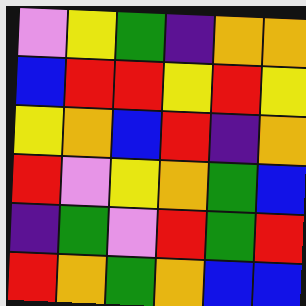[["violet", "yellow", "green", "indigo", "orange", "orange"], ["blue", "red", "red", "yellow", "red", "yellow"], ["yellow", "orange", "blue", "red", "indigo", "orange"], ["red", "violet", "yellow", "orange", "green", "blue"], ["indigo", "green", "violet", "red", "green", "red"], ["red", "orange", "green", "orange", "blue", "blue"]]